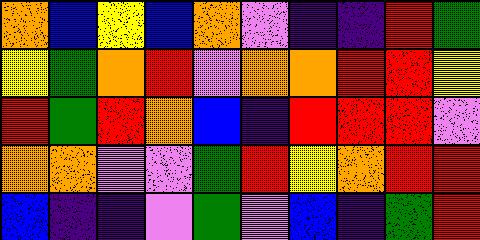[["orange", "blue", "yellow", "blue", "orange", "violet", "indigo", "indigo", "red", "green"], ["yellow", "green", "orange", "red", "violet", "orange", "orange", "red", "red", "yellow"], ["red", "green", "red", "orange", "blue", "indigo", "red", "red", "red", "violet"], ["orange", "orange", "violet", "violet", "green", "red", "yellow", "orange", "red", "red"], ["blue", "indigo", "indigo", "violet", "green", "violet", "blue", "indigo", "green", "red"]]